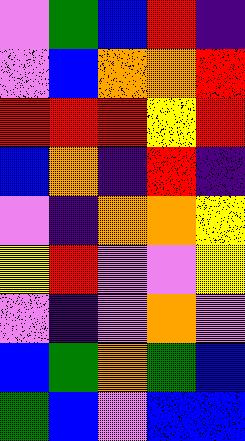[["violet", "green", "blue", "red", "indigo"], ["violet", "blue", "orange", "orange", "red"], ["red", "red", "red", "yellow", "red"], ["blue", "orange", "indigo", "red", "indigo"], ["violet", "indigo", "orange", "orange", "yellow"], ["yellow", "red", "violet", "violet", "yellow"], ["violet", "indigo", "violet", "orange", "violet"], ["blue", "green", "orange", "green", "blue"], ["green", "blue", "violet", "blue", "blue"]]